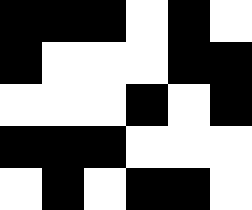[["black", "black", "black", "white", "black", "white"], ["black", "white", "white", "white", "black", "black"], ["white", "white", "white", "black", "white", "black"], ["black", "black", "black", "white", "white", "white"], ["white", "black", "white", "black", "black", "white"]]